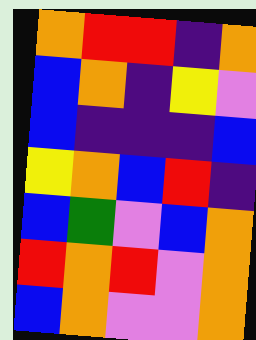[["orange", "red", "red", "indigo", "orange"], ["blue", "orange", "indigo", "yellow", "violet"], ["blue", "indigo", "indigo", "indigo", "blue"], ["yellow", "orange", "blue", "red", "indigo"], ["blue", "green", "violet", "blue", "orange"], ["red", "orange", "red", "violet", "orange"], ["blue", "orange", "violet", "violet", "orange"]]